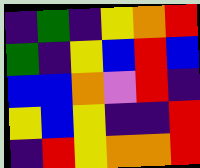[["indigo", "green", "indigo", "yellow", "orange", "red"], ["green", "indigo", "yellow", "blue", "red", "blue"], ["blue", "blue", "orange", "violet", "red", "indigo"], ["yellow", "blue", "yellow", "indigo", "indigo", "red"], ["indigo", "red", "yellow", "orange", "orange", "red"]]